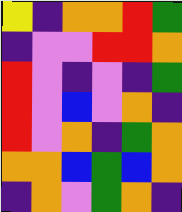[["yellow", "indigo", "orange", "orange", "red", "green"], ["indigo", "violet", "violet", "red", "red", "orange"], ["red", "violet", "indigo", "violet", "indigo", "green"], ["red", "violet", "blue", "violet", "orange", "indigo"], ["red", "violet", "orange", "indigo", "green", "orange"], ["orange", "orange", "blue", "green", "blue", "orange"], ["indigo", "orange", "violet", "green", "orange", "indigo"]]